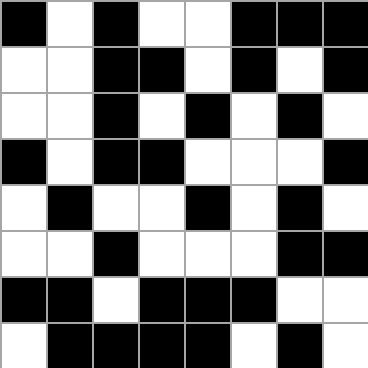[["black", "white", "black", "white", "white", "black", "black", "black"], ["white", "white", "black", "black", "white", "black", "white", "black"], ["white", "white", "black", "white", "black", "white", "black", "white"], ["black", "white", "black", "black", "white", "white", "white", "black"], ["white", "black", "white", "white", "black", "white", "black", "white"], ["white", "white", "black", "white", "white", "white", "black", "black"], ["black", "black", "white", "black", "black", "black", "white", "white"], ["white", "black", "black", "black", "black", "white", "black", "white"]]